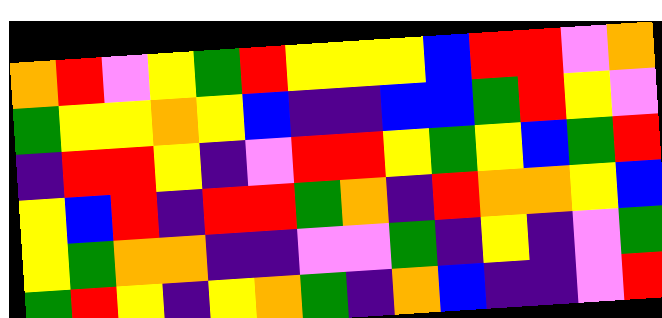[["orange", "red", "violet", "yellow", "green", "red", "yellow", "yellow", "yellow", "blue", "red", "red", "violet", "orange"], ["green", "yellow", "yellow", "orange", "yellow", "blue", "indigo", "indigo", "blue", "blue", "green", "red", "yellow", "violet"], ["indigo", "red", "red", "yellow", "indigo", "violet", "red", "red", "yellow", "green", "yellow", "blue", "green", "red"], ["yellow", "blue", "red", "indigo", "red", "red", "green", "orange", "indigo", "red", "orange", "orange", "yellow", "blue"], ["yellow", "green", "orange", "orange", "indigo", "indigo", "violet", "violet", "green", "indigo", "yellow", "indigo", "violet", "green"], ["green", "red", "yellow", "indigo", "yellow", "orange", "green", "indigo", "orange", "blue", "indigo", "indigo", "violet", "red"]]